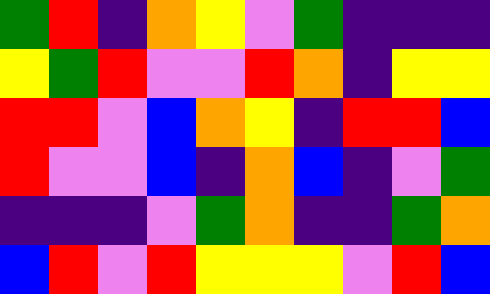[["green", "red", "indigo", "orange", "yellow", "violet", "green", "indigo", "indigo", "indigo"], ["yellow", "green", "red", "violet", "violet", "red", "orange", "indigo", "yellow", "yellow"], ["red", "red", "violet", "blue", "orange", "yellow", "indigo", "red", "red", "blue"], ["red", "violet", "violet", "blue", "indigo", "orange", "blue", "indigo", "violet", "green"], ["indigo", "indigo", "indigo", "violet", "green", "orange", "indigo", "indigo", "green", "orange"], ["blue", "red", "violet", "red", "yellow", "yellow", "yellow", "violet", "red", "blue"]]